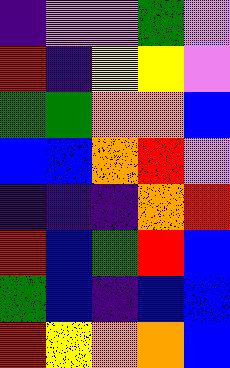[["indigo", "violet", "violet", "green", "violet"], ["red", "indigo", "yellow", "yellow", "violet"], ["green", "green", "orange", "orange", "blue"], ["blue", "blue", "orange", "red", "violet"], ["indigo", "indigo", "indigo", "orange", "red"], ["red", "blue", "green", "red", "blue"], ["green", "blue", "indigo", "blue", "blue"], ["red", "yellow", "orange", "orange", "blue"]]